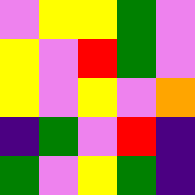[["violet", "yellow", "yellow", "green", "violet"], ["yellow", "violet", "red", "green", "violet"], ["yellow", "violet", "yellow", "violet", "orange"], ["indigo", "green", "violet", "red", "indigo"], ["green", "violet", "yellow", "green", "indigo"]]